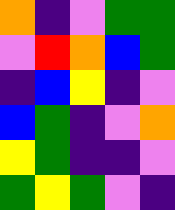[["orange", "indigo", "violet", "green", "green"], ["violet", "red", "orange", "blue", "green"], ["indigo", "blue", "yellow", "indigo", "violet"], ["blue", "green", "indigo", "violet", "orange"], ["yellow", "green", "indigo", "indigo", "violet"], ["green", "yellow", "green", "violet", "indigo"]]